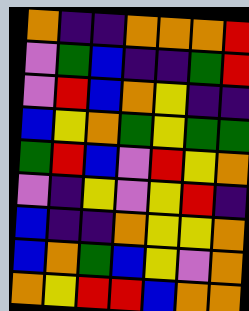[["orange", "indigo", "indigo", "orange", "orange", "orange", "red"], ["violet", "green", "blue", "indigo", "indigo", "green", "red"], ["violet", "red", "blue", "orange", "yellow", "indigo", "indigo"], ["blue", "yellow", "orange", "green", "yellow", "green", "green"], ["green", "red", "blue", "violet", "red", "yellow", "orange"], ["violet", "indigo", "yellow", "violet", "yellow", "red", "indigo"], ["blue", "indigo", "indigo", "orange", "yellow", "yellow", "orange"], ["blue", "orange", "green", "blue", "yellow", "violet", "orange"], ["orange", "yellow", "red", "red", "blue", "orange", "orange"]]